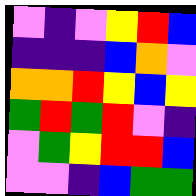[["violet", "indigo", "violet", "yellow", "red", "blue"], ["indigo", "indigo", "indigo", "blue", "orange", "violet"], ["orange", "orange", "red", "yellow", "blue", "yellow"], ["green", "red", "green", "red", "violet", "indigo"], ["violet", "green", "yellow", "red", "red", "blue"], ["violet", "violet", "indigo", "blue", "green", "green"]]